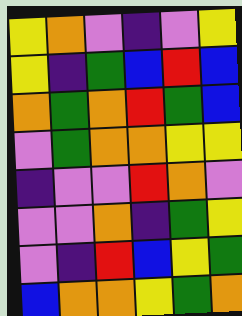[["yellow", "orange", "violet", "indigo", "violet", "yellow"], ["yellow", "indigo", "green", "blue", "red", "blue"], ["orange", "green", "orange", "red", "green", "blue"], ["violet", "green", "orange", "orange", "yellow", "yellow"], ["indigo", "violet", "violet", "red", "orange", "violet"], ["violet", "violet", "orange", "indigo", "green", "yellow"], ["violet", "indigo", "red", "blue", "yellow", "green"], ["blue", "orange", "orange", "yellow", "green", "orange"]]